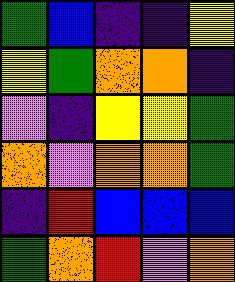[["green", "blue", "indigo", "indigo", "yellow"], ["yellow", "green", "orange", "orange", "indigo"], ["violet", "indigo", "yellow", "yellow", "green"], ["orange", "violet", "orange", "orange", "green"], ["indigo", "red", "blue", "blue", "blue"], ["green", "orange", "red", "violet", "orange"]]